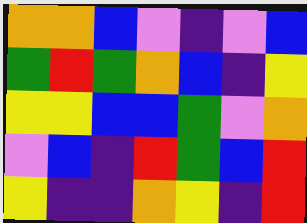[["orange", "orange", "blue", "violet", "indigo", "violet", "blue"], ["green", "red", "green", "orange", "blue", "indigo", "yellow"], ["yellow", "yellow", "blue", "blue", "green", "violet", "orange"], ["violet", "blue", "indigo", "red", "green", "blue", "red"], ["yellow", "indigo", "indigo", "orange", "yellow", "indigo", "red"]]